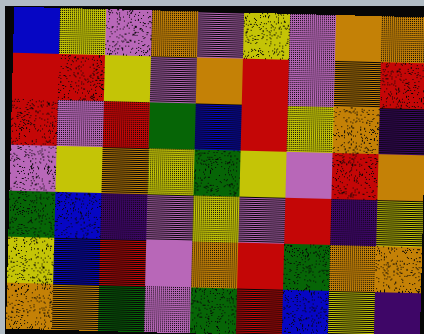[["blue", "yellow", "violet", "orange", "violet", "yellow", "violet", "orange", "orange"], ["red", "red", "yellow", "violet", "orange", "red", "violet", "orange", "red"], ["red", "violet", "red", "green", "blue", "red", "yellow", "orange", "indigo"], ["violet", "yellow", "orange", "yellow", "green", "yellow", "violet", "red", "orange"], ["green", "blue", "indigo", "violet", "yellow", "violet", "red", "indigo", "yellow"], ["yellow", "blue", "red", "violet", "orange", "red", "green", "orange", "orange"], ["orange", "orange", "green", "violet", "green", "red", "blue", "yellow", "indigo"]]